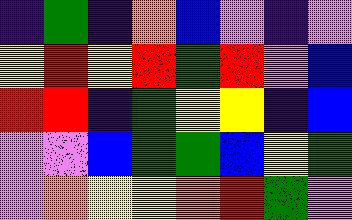[["indigo", "green", "indigo", "orange", "blue", "violet", "indigo", "violet"], ["yellow", "red", "yellow", "red", "green", "red", "violet", "blue"], ["red", "red", "indigo", "green", "yellow", "yellow", "indigo", "blue"], ["violet", "violet", "blue", "green", "green", "blue", "yellow", "green"], ["violet", "orange", "yellow", "yellow", "orange", "red", "green", "violet"]]